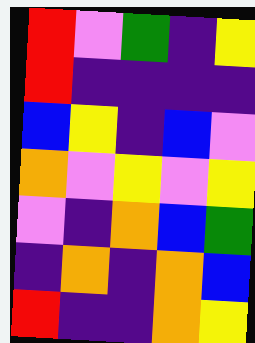[["red", "violet", "green", "indigo", "yellow"], ["red", "indigo", "indigo", "indigo", "indigo"], ["blue", "yellow", "indigo", "blue", "violet"], ["orange", "violet", "yellow", "violet", "yellow"], ["violet", "indigo", "orange", "blue", "green"], ["indigo", "orange", "indigo", "orange", "blue"], ["red", "indigo", "indigo", "orange", "yellow"]]